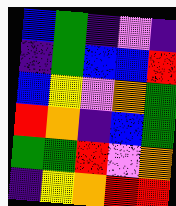[["blue", "green", "indigo", "violet", "indigo"], ["indigo", "green", "blue", "blue", "red"], ["blue", "yellow", "violet", "orange", "green"], ["red", "orange", "indigo", "blue", "green"], ["green", "green", "red", "violet", "orange"], ["indigo", "yellow", "orange", "red", "red"]]